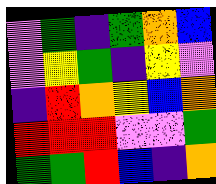[["violet", "green", "indigo", "green", "orange", "blue"], ["violet", "yellow", "green", "indigo", "yellow", "violet"], ["indigo", "red", "orange", "yellow", "blue", "orange"], ["red", "red", "red", "violet", "violet", "green"], ["green", "green", "red", "blue", "indigo", "orange"]]